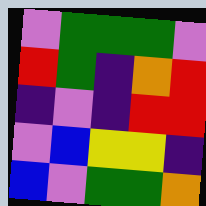[["violet", "green", "green", "green", "violet"], ["red", "green", "indigo", "orange", "red"], ["indigo", "violet", "indigo", "red", "red"], ["violet", "blue", "yellow", "yellow", "indigo"], ["blue", "violet", "green", "green", "orange"]]